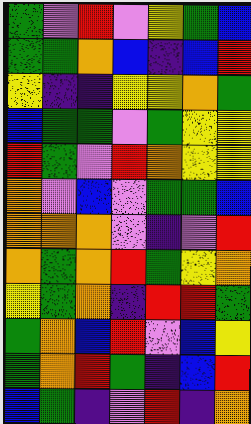[["green", "violet", "red", "violet", "yellow", "green", "blue"], ["green", "green", "orange", "blue", "indigo", "blue", "red"], ["yellow", "indigo", "indigo", "yellow", "yellow", "orange", "green"], ["blue", "green", "green", "violet", "green", "yellow", "yellow"], ["red", "green", "violet", "red", "orange", "yellow", "yellow"], ["orange", "violet", "blue", "violet", "green", "green", "blue"], ["orange", "orange", "orange", "violet", "indigo", "violet", "red"], ["orange", "green", "orange", "red", "green", "yellow", "orange"], ["yellow", "green", "orange", "indigo", "red", "red", "green"], ["green", "orange", "blue", "red", "violet", "blue", "yellow"], ["green", "orange", "red", "green", "indigo", "blue", "red"], ["blue", "green", "indigo", "violet", "red", "indigo", "orange"]]